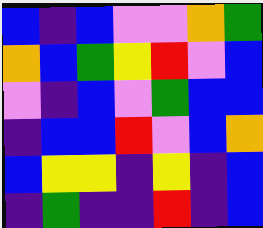[["blue", "indigo", "blue", "violet", "violet", "orange", "green"], ["orange", "blue", "green", "yellow", "red", "violet", "blue"], ["violet", "indigo", "blue", "violet", "green", "blue", "blue"], ["indigo", "blue", "blue", "red", "violet", "blue", "orange"], ["blue", "yellow", "yellow", "indigo", "yellow", "indigo", "blue"], ["indigo", "green", "indigo", "indigo", "red", "indigo", "blue"]]